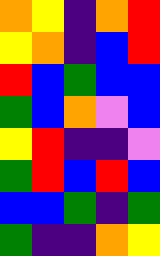[["orange", "yellow", "indigo", "orange", "red"], ["yellow", "orange", "indigo", "blue", "red"], ["red", "blue", "green", "blue", "blue"], ["green", "blue", "orange", "violet", "blue"], ["yellow", "red", "indigo", "indigo", "violet"], ["green", "red", "blue", "red", "blue"], ["blue", "blue", "green", "indigo", "green"], ["green", "indigo", "indigo", "orange", "yellow"]]